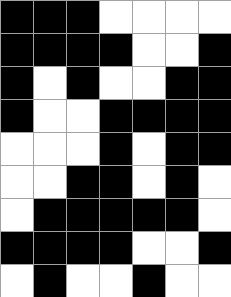[["black", "black", "black", "white", "white", "white", "white"], ["black", "black", "black", "black", "white", "white", "black"], ["black", "white", "black", "white", "white", "black", "black"], ["black", "white", "white", "black", "black", "black", "black"], ["white", "white", "white", "black", "white", "black", "black"], ["white", "white", "black", "black", "white", "black", "white"], ["white", "black", "black", "black", "black", "black", "white"], ["black", "black", "black", "black", "white", "white", "black"], ["white", "black", "white", "white", "black", "white", "white"]]